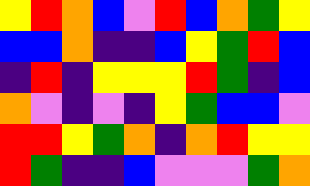[["yellow", "red", "orange", "blue", "violet", "red", "blue", "orange", "green", "yellow"], ["blue", "blue", "orange", "indigo", "indigo", "blue", "yellow", "green", "red", "blue"], ["indigo", "red", "indigo", "yellow", "yellow", "yellow", "red", "green", "indigo", "blue"], ["orange", "violet", "indigo", "violet", "indigo", "yellow", "green", "blue", "blue", "violet"], ["red", "red", "yellow", "green", "orange", "indigo", "orange", "red", "yellow", "yellow"], ["red", "green", "indigo", "indigo", "blue", "violet", "violet", "violet", "green", "orange"]]